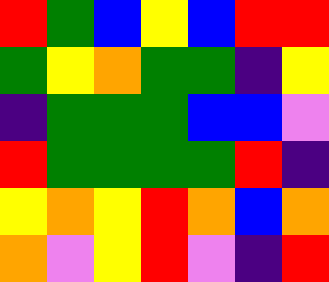[["red", "green", "blue", "yellow", "blue", "red", "red"], ["green", "yellow", "orange", "green", "green", "indigo", "yellow"], ["indigo", "green", "green", "green", "blue", "blue", "violet"], ["red", "green", "green", "green", "green", "red", "indigo"], ["yellow", "orange", "yellow", "red", "orange", "blue", "orange"], ["orange", "violet", "yellow", "red", "violet", "indigo", "red"]]